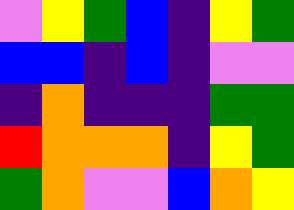[["violet", "yellow", "green", "blue", "indigo", "yellow", "green"], ["blue", "blue", "indigo", "blue", "indigo", "violet", "violet"], ["indigo", "orange", "indigo", "indigo", "indigo", "green", "green"], ["red", "orange", "orange", "orange", "indigo", "yellow", "green"], ["green", "orange", "violet", "violet", "blue", "orange", "yellow"]]